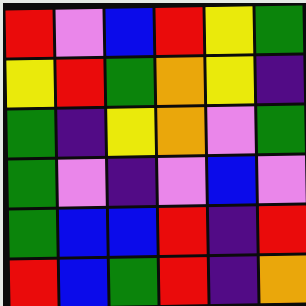[["red", "violet", "blue", "red", "yellow", "green"], ["yellow", "red", "green", "orange", "yellow", "indigo"], ["green", "indigo", "yellow", "orange", "violet", "green"], ["green", "violet", "indigo", "violet", "blue", "violet"], ["green", "blue", "blue", "red", "indigo", "red"], ["red", "blue", "green", "red", "indigo", "orange"]]